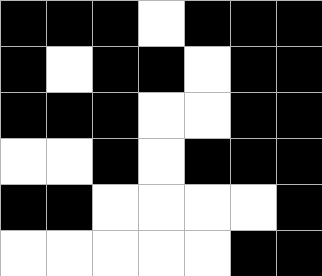[["black", "black", "black", "white", "black", "black", "black"], ["black", "white", "black", "black", "white", "black", "black"], ["black", "black", "black", "white", "white", "black", "black"], ["white", "white", "black", "white", "black", "black", "black"], ["black", "black", "white", "white", "white", "white", "black"], ["white", "white", "white", "white", "white", "black", "black"]]